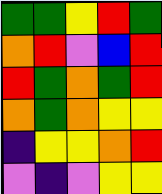[["green", "green", "yellow", "red", "green"], ["orange", "red", "violet", "blue", "red"], ["red", "green", "orange", "green", "red"], ["orange", "green", "orange", "yellow", "yellow"], ["indigo", "yellow", "yellow", "orange", "red"], ["violet", "indigo", "violet", "yellow", "yellow"]]